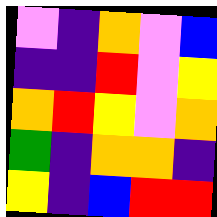[["violet", "indigo", "orange", "violet", "blue"], ["indigo", "indigo", "red", "violet", "yellow"], ["orange", "red", "yellow", "violet", "orange"], ["green", "indigo", "orange", "orange", "indigo"], ["yellow", "indigo", "blue", "red", "red"]]